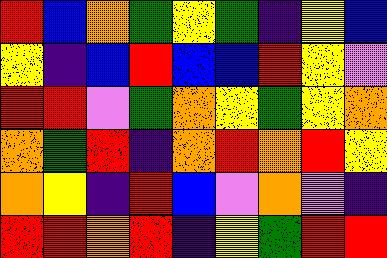[["red", "blue", "orange", "green", "yellow", "green", "indigo", "yellow", "blue"], ["yellow", "indigo", "blue", "red", "blue", "blue", "red", "yellow", "violet"], ["red", "red", "violet", "green", "orange", "yellow", "green", "yellow", "orange"], ["orange", "green", "red", "indigo", "orange", "red", "orange", "red", "yellow"], ["orange", "yellow", "indigo", "red", "blue", "violet", "orange", "violet", "indigo"], ["red", "red", "orange", "red", "indigo", "yellow", "green", "red", "red"]]